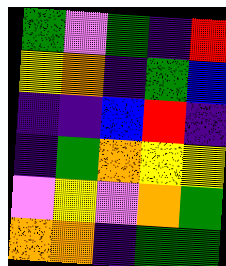[["green", "violet", "green", "indigo", "red"], ["yellow", "orange", "indigo", "green", "blue"], ["indigo", "indigo", "blue", "red", "indigo"], ["indigo", "green", "orange", "yellow", "yellow"], ["violet", "yellow", "violet", "orange", "green"], ["orange", "orange", "indigo", "green", "green"]]